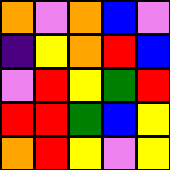[["orange", "violet", "orange", "blue", "violet"], ["indigo", "yellow", "orange", "red", "blue"], ["violet", "red", "yellow", "green", "red"], ["red", "red", "green", "blue", "yellow"], ["orange", "red", "yellow", "violet", "yellow"]]